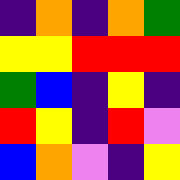[["indigo", "orange", "indigo", "orange", "green"], ["yellow", "yellow", "red", "red", "red"], ["green", "blue", "indigo", "yellow", "indigo"], ["red", "yellow", "indigo", "red", "violet"], ["blue", "orange", "violet", "indigo", "yellow"]]